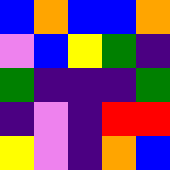[["blue", "orange", "blue", "blue", "orange"], ["violet", "blue", "yellow", "green", "indigo"], ["green", "indigo", "indigo", "indigo", "green"], ["indigo", "violet", "indigo", "red", "red"], ["yellow", "violet", "indigo", "orange", "blue"]]